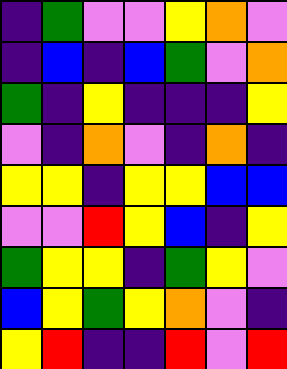[["indigo", "green", "violet", "violet", "yellow", "orange", "violet"], ["indigo", "blue", "indigo", "blue", "green", "violet", "orange"], ["green", "indigo", "yellow", "indigo", "indigo", "indigo", "yellow"], ["violet", "indigo", "orange", "violet", "indigo", "orange", "indigo"], ["yellow", "yellow", "indigo", "yellow", "yellow", "blue", "blue"], ["violet", "violet", "red", "yellow", "blue", "indigo", "yellow"], ["green", "yellow", "yellow", "indigo", "green", "yellow", "violet"], ["blue", "yellow", "green", "yellow", "orange", "violet", "indigo"], ["yellow", "red", "indigo", "indigo", "red", "violet", "red"]]